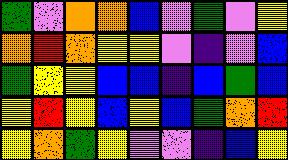[["green", "violet", "orange", "orange", "blue", "violet", "green", "violet", "yellow"], ["orange", "red", "orange", "yellow", "yellow", "violet", "indigo", "violet", "blue"], ["green", "yellow", "yellow", "blue", "blue", "indigo", "blue", "green", "blue"], ["yellow", "red", "yellow", "blue", "yellow", "blue", "green", "orange", "red"], ["yellow", "orange", "green", "yellow", "violet", "violet", "indigo", "blue", "yellow"]]